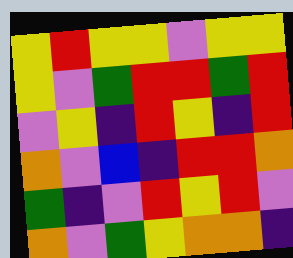[["yellow", "red", "yellow", "yellow", "violet", "yellow", "yellow"], ["yellow", "violet", "green", "red", "red", "green", "red"], ["violet", "yellow", "indigo", "red", "yellow", "indigo", "red"], ["orange", "violet", "blue", "indigo", "red", "red", "orange"], ["green", "indigo", "violet", "red", "yellow", "red", "violet"], ["orange", "violet", "green", "yellow", "orange", "orange", "indigo"]]